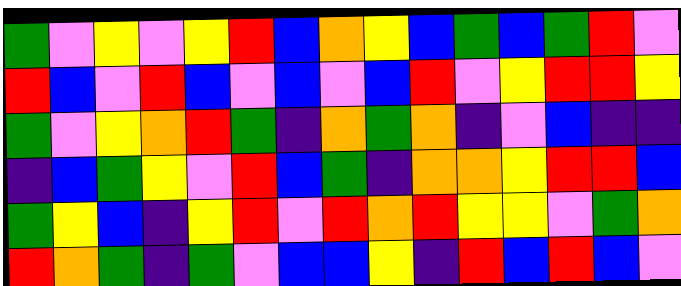[["green", "violet", "yellow", "violet", "yellow", "red", "blue", "orange", "yellow", "blue", "green", "blue", "green", "red", "violet"], ["red", "blue", "violet", "red", "blue", "violet", "blue", "violet", "blue", "red", "violet", "yellow", "red", "red", "yellow"], ["green", "violet", "yellow", "orange", "red", "green", "indigo", "orange", "green", "orange", "indigo", "violet", "blue", "indigo", "indigo"], ["indigo", "blue", "green", "yellow", "violet", "red", "blue", "green", "indigo", "orange", "orange", "yellow", "red", "red", "blue"], ["green", "yellow", "blue", "indigo", "yellow", "red", "violet", "red", "orange", "red", "yellow", "yellow", "violet", "green", "orange"], ["red", "orange", "green", "indigo", "green", "violet", "blue", "blue", "yellow", "indigo", "red", "blue", "red", "blue", "violet"]]